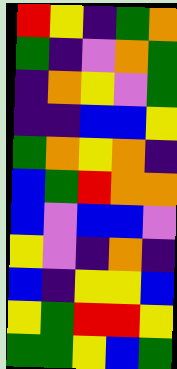[["red", "yellow", "indigo", "green", "orange"], ["green", "indigo", "violet", "orange", "green"], ["indigo", "orange", "yellow", "violet", "green"], ["indigo", "indigo", "blue", "blue", "yellow"], ["green", "orange", "yellow", "orange", "indigo"], ["blue", "green", "red", "orange", "orange"], ["blue", "violet", "blue", "blue", "violet"], ["yellow", "violet", "indigo", "orange", "indigo"], ["blue", "indigo", "yellow", "yellow", "blue"], ["yellow", "green", "red", "red", "yellow"], ["green", "green", "yellow", "blue", "green"]]